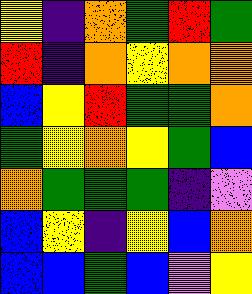[["yellow", "indigo", "orange", "green", "red", "green"], ["red", "indigo", "orange", "yellow", "orange", "orange"], ["blue", "yellow", "red", "green", "green", "orange"], ["green", "yellow", "orange", "yellow", "green", "blue"], ["orange", "green", "green", "green", "indigo", "violet"], ["blue", "yellow", "indigo", "yellow", "blue", "orange"], ["blue", "blue", "green", "blue", "violet", "yellow"]]